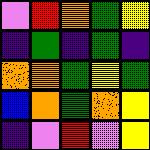[["violet", "red", "orange", "green", "yellow"], ["indigo", "green", "indigo", "green", "indigo"], ["orange", "orange", "green", "yellow", "green"], ["blue", "orange", "green", "orange", "yellow"], ["indigo", "violet", "red", "violet", "yellow"]]